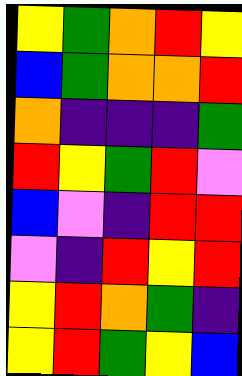[["yellow", "green", "orange", "red", "yellow"], ["blue", "green", "orange", "orange", "red"], ["orange", "indigo", "indigo", "indigo", "green"], ["red", "yellow", "green", "red", "violet"], ["blue", "violet", "indigo", "red", "red"], ["violet", "indigo", "red", "yellow", "red"], ["yellow", "red", "orange", "green", "indigo"], ["yellow", "red", "green", "yellow", "blue"]]